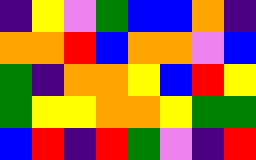[["indigo", "yellow", "violet", "green", "blue", "blue", "orange", "indigo"], ["orange", "orange", "red", "blue", "orange", "orange", "violet", "blue"], ["green", "indigo", "orange", "orange", "yellow", "blue", "red", "yellow"], ["green", "yellow", "yellow", "orange", "orange", "yellow", "green", "green"], ["blue", "red", "indigo", "red", "green", "violet", "indigo", "red"]]